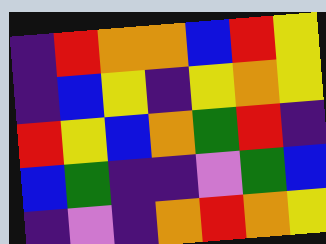[["indigo", "red", "orange", "orange", "blue", "red", "yellow"], ["indigo", "blue", "yellow", "indigo", "yellow", "orange", "yellow"], ["red", "yellow", "blue", "orange", "green", "red", "indigo"], ["blue", "green", "indigo", "indigo", "violet", "green", "blue"], ["indigo", "violet", "indigo", "orange", "red", "orange", "yellow"]]